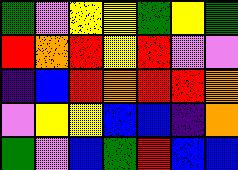[["green", "violet", "yellow", "yellow", "green", "yellow", "green"], ["red", "orange", "red", "yellow", "red", "violet", "violet"], ["indigo", "blue", "red", "orange", "red", "red", "orange"], ["violet", "yellow", "yellow", "blue", "blue", "indigo", "orange"], ["green", "violet", "blue", "green", "red", "blue", "blue"]]